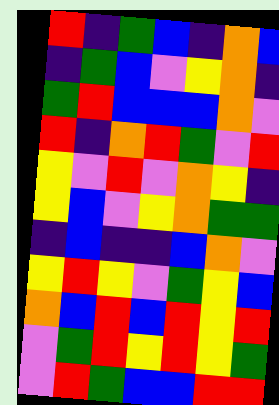[["red", "indigo", "green", "blue", "indigo", "orange", "blue"], ["indigo", "green", "blue", "violet", "yellow", "orange", "indigo"], ["green", "red", "blue", "blue", "blue", "orange", "violet"], ["red", "indigo", "orange", "red", "green", "violet", "red"], ["yellow", "violet", "red", "violet", "orange", "yellow", "indigo"], ["yellow", "blue", "violet", "yellow", "orange", "green", "green"], ["indigo", "blue", "indigo", "indigo", "blue", "orange", "violet"], ["yellow", "red", "yellow", "violet", "green", "yellow", "blue"], ["orange", "blue", "red", "blue", "red", "yellow", "red"], ["violet", "green", "red", "yellow", "red", "yellow", "green"], ["violet", "red", "green", "blue", "blue", "red", "red"]]